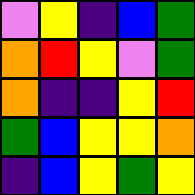[["violet", "yellow", "indigo", "blue", "green"], ["orange", "red", "yellow", "violet", "green"], ["orange", "indigo", "indigo", "yellow", "red"], ["green", "blue", "yellow", "yellow", "orange"], ["indigo", "blue", "yellow", "green", "yellow"]]